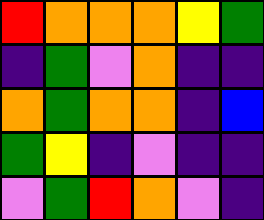[["red", "orange", "orange", "orange", "yellow", "green"], ["indigo", "green", "violet", "orange", "indigo", "indigo"], ["orange", "green", "orange", "orange", "indigo", "blue"], ["green", "yellow", "indigo", "violet", "indigo", "indigo"], ["violet", "green", "red", "orange", "violet", "indigo"]]